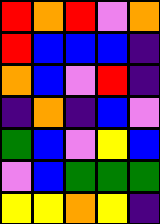[["red", "orange", "red", "violet", "orange"], ["red", "blue", "blue", "blue", "indigo"], ["orange", "blue", "violet", "red", "indigo"], ["indigo", "orange", "indigo", "blue", "violet"], ["green", "blue", "violet", "yellow", "blue"], ["violet", "blue", "green", "green", "green"], ["yellow", "yellow", "orange", "yellow", "indigo"]]